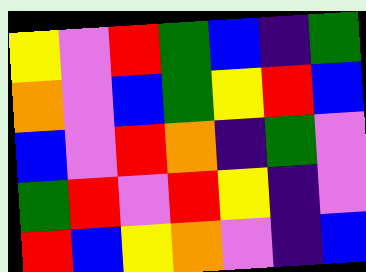[["yellow", "violet", "red", "green", "blue", "indigo", "green"], ["orange", "violet", "blue", "green", "yellow", "red", "blue"], ["blue", "violet", "red", "orange", "indigo", "green", "violet"], ["green", "red", "violet", "red", "yellow", "indigo", "violet"], ["red", "blue", "yellow", "orange", "violet", "indigo", "blue"]]